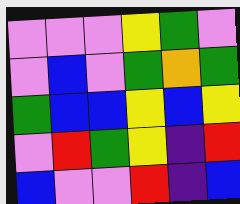[["violet", "violet", "violet", "yellow", "green", "violet"], ["violet", "blue", "violet", "green", "orange", "green"], ["green", "blue", "blue", "yellow", "blue", "yellow"], ["violet", "red", "green", "yellow", "indigo", "red"], ["blue", "violet", "violet", "red", "indigo", "blue"]]